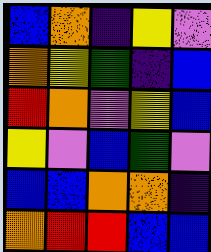[["blue", "orange", "indigo", "yellow", "violet"], ["orange", "yellow", "green", "indigo", "blue"], ["red", "orange", "violet", "yellow", "blue"], ["yellow", "violet", "blue", "green", "violet"], ["blue", "blue", "orange", "orange", "indigo"], ["orange", "red", "red", "blue", "blue"]]